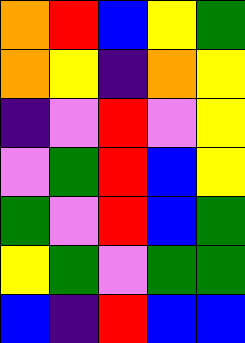[["orange", "red", "blue", "yellow", "green"], ["orange", "yellow", "indigo", "orange", "yellow"], ["indigo", "violet", "red", "violet", "yellow"], ["violet", "green", "red", "blue", "yellow"], ["green", "violet", "red", "blue", "green"], ["yellow", "green", "violet", "green", "green"], ["blue", "indigo", "red", "blue", "blue"]]